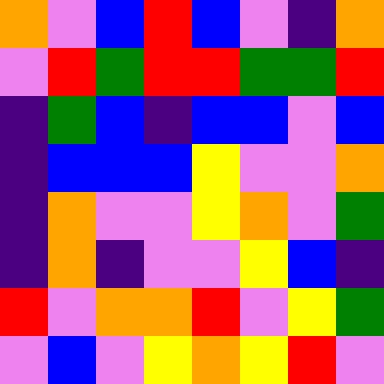[["orange", "violet", "blue", "red", "blue", "violet", "indigo", "orange"], ["violet", "red", "green", "red", "red", "green", "green", "red"], ["indigo", "green", "blue", "indigo", "blue", "blue", "violet", "blue"], ["indigo", "blue", "blue", "blue", "yellow", "violet", "violet", "orange"], ["indigo", "orange", "violet", "violet", "yellow", "orange", "violet", "green"], ["indigo", "orange", "indigo", "violet", "violet", "yellow", "blue", "indigo"], ["red", "violet", "orange", "orange", "red", "violet", "yellow", "green"], ["violet", "blue", "violet", "yellow", "orange", "yellow", "red", "violet"]]